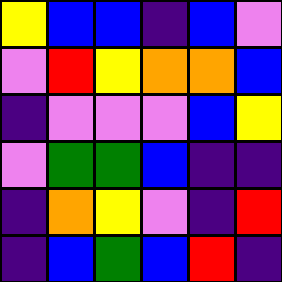[["yellow", "blue", "blue", "indigo", "blue", "violet"], ["violet", "red", "yellow", "orange", "orange", "blue"], ["indigo", "violet", "violet", "violet", "blue", "yellow"], ["violet", "green", "green", "blue", "indigo", "indigo"], ["indigo", "orange", "yellow", "violet", "indigo", "red"], ["indigo", "blue", "green", "blue", "red", "indigo"]]